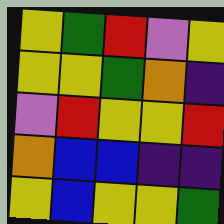[["yellow", "green", "red", "violet", "yellow"], ["yellow", "yellow", "green", "orange", "indigo"], ["violet", "red", "yellow", "yellow", "red"], ["orange", "blue", "blue", "indigo", "indigo"], ["yellow", "blue", "yellow", "yellow", "green"]]